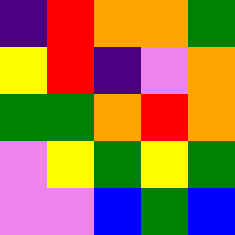[["indigo", "red", "orange", "orange", "green"], ["yellow", "red", "indigo", "violet", "orange"], ["green", "green", "orange", "red", "orange"], ["violet", "yellow", "green", "yellow", "green"], ["violet", "violet", "blue", "green", "blue"]]